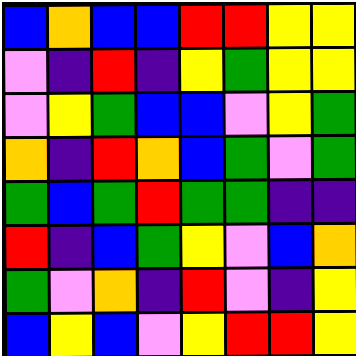[["blue", "orange", "blue", "blue", "red", "red", "yellow", "yellow"], ["violet", "indigo", "red", "indigo", "yellow", "green", "yellow", "yellow"], ["violet", "yellow", "green", "blue", "blue", "violet", "yellow", "green"], ["orange", "indigo", "red", "orange", "blue", "green", "violet", "green"], ["green", "blue", "green", "red", "green", "green", "indigo", "indigo"], ["red", "indigo", "blue", "green", "yellow", "violet", "blue", "orange"], ["green", "violet", "orange", "indigo", "red", "violet", "indigo", "yellow"], ["blue", "yellow", "blue", "violet", "yellow", "red", "red", "yellow"]]